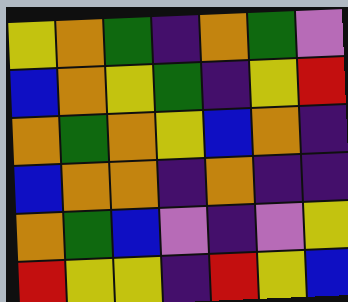[["yellow", "orange", "green", "indigo", "orange", "green", "violet"], ["blue", "orange", "yellow", "green", "indigo", "yellow", "red"], ["orange", "green", "orange", "yellow", "blue", "orange", "indigo"], ["blue", "orange", "orange", "indigo", "orange", "indigo", "indigo"], ["orange", "green", "blue", "violet", "indigo", "violet", "yellow"], ["red", "yellow", "yellow", "indigo", "red", "yellow", "blue"]]